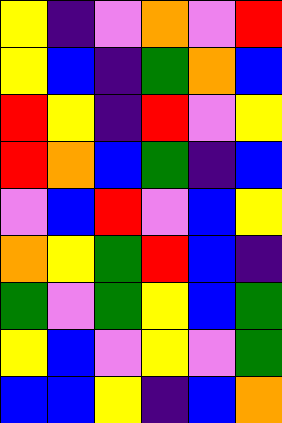[["yellow", "indigo", "violet", "orange", "violet", "red"], ["yellow", "blue", "indigo", "green", "orange", "blue"], ["red", "yellow", "indigo", "red", "violet", "yellow"], ["red", "orange", "blue", "green", "indigo", "blue"], ["violet", "blue", "red", "violet", "blue", "yellow"], ["orange", "yellow", "green", "red", "blue", "indigo"], ["green", "violet", "green", "yellow", "blue", "green"], ["yellow", "blue", "violet", "yellow", "violet", "green"], ["blue", "blue", "yellow", "indigo", "blue", "orange"]]